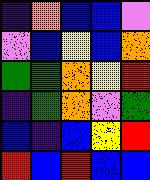[["indigo", "orange", "blue", "blue", "violet"], ["violet", "blue", "yellow", "blue", "orange"], ["green", "green", "orange", "yellow", "red"], ["indigo", "green", "orange", "violet", "green"], ["blue", "indigo", "blue", "yellow", "red"], ["red", "blue", "red", "blue", "blue"]]